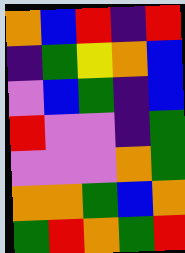[["orange", "blue", "red", "indigo", "red"], ["indigo", "green", "yellow", "orange", "blue"], ["violet", "blue", "green", "indigo", "blue"], ["red", "violet", "violet", "indigo", "green"], ["violet", "violet", "violet", "orange", "green"], ["orange", "orange", "green", "blue", "orange"], ["green", "red", "orange", "green", "red"]]